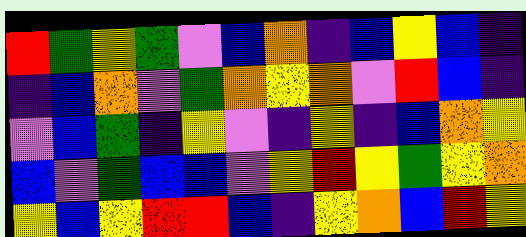[["red", "green", "yellow", "green", "violet", "blue", "orange", "indigo", "blue", "yellow", "blue", "indigo"], ["indigo", "blue", "orange", "violet", "green", "orange", "yellow", "orange", "violet", "red", "blue", "indigo"], ["violet", "blue", "green", "indigo", "yellow", "violet", "indigo", "yellow", "indigo", "blue", "orange", "yellow"], ["blue", "violet", "green", "blue", "blue", "violet", "yellow", "red", "yellow", "green", "yellow", "orange"], ["yellow", "blue", "yellow", "red", "red", "blue", "indigo", "yellow", "orange", "blue", "red", "yellow"]]